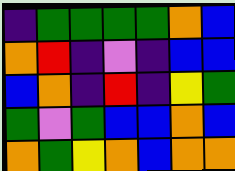[["indigo", "green", "green", "green", "green", "orange", "blue"], ["orange", "red", "indigo", "violet", "indigo", "blue", "blue"], ["blue", "orange", "indigo", "red", "indigo", "yellow", "green"], ["green", "violet", "green", "blue", "blue", "orange", "blue"], ["orange", "green", "yellow", "orange", "blue", "orange", "orange"]]